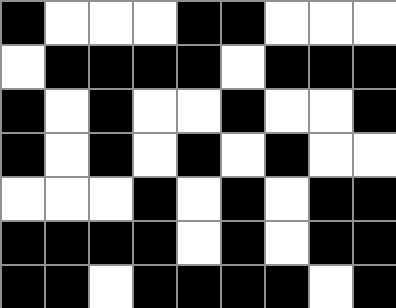[["black", "white", "white", "white", "black", "black", "white", "white", "white"], ["white", "black", "black", "black", "black", "white", "black", "black", "black"], ["black", "white", "black", "white", "white", "black", "white", "white", "black"], ["black", "white", "black", "white", "black", "white", "black", "white", "white"], ["white", "white", "white", "black", "white", "black", "white", "black", "black"], ["black", "black", "black", "black", "white", "black", "white", "black", "black"], ["black", "black", "white", "black", "black", "black", "black", "white", "black"]]